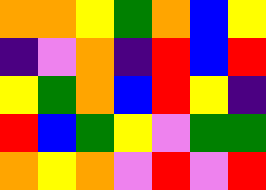[["orange", "orange", "yellow", "green", "orange", "blue", "yellow"], ["indigo", "violet", "orange", "indigo", "red", "blue", "red"], ["yellow", "green", "orange", "blue", "red", "yellow", "indigo"], ["red", "blue", "green", "yellow", "violet", "green", "green"], ["orange", "yellow", "orange", "violet", "red", "violet", "red"]]